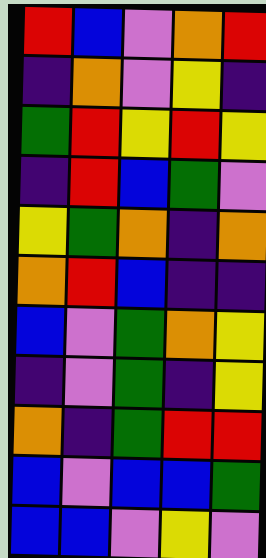[["red", "blue", "violet", "orange", "red"], ["indigo", "orange", "violet", "yellow", "indigo"], ["green", "red", "yellow", "red", "yellow"], ["indigo", "red", "blue", "green", "violet"], ["yellow", "green", "orange", "indigo", "orange"], ["orange", "red", "blue", "indigo", "indigo"], ["blue", "violet", "green", "orange", "yellow"], ["indigo", "violet", "green", "indigo", "yellow"], ["orange", "indigo", "green", "red", "red"], ["blue", "violet", "blue", "blue", "green"], ["blue", "blue", "violet", "yellow", "violet"]]